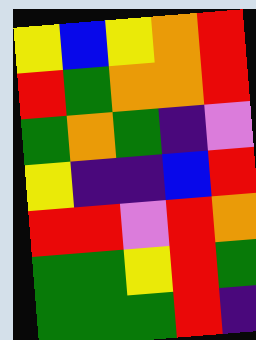[["yellow", "blue", "yellow", "orange", "red"], ["red", "green", "orange", "orange", "red"], ["green", "orange", "green", "indigo", "violet"], ["yellow", "indigo", "indigo", "blue", "red"], ["red", "red", "violet", "red", "orange"], ["green", "green", "yellow", "red", "green"], ["green", "green", "green", "red", "indigo"]]